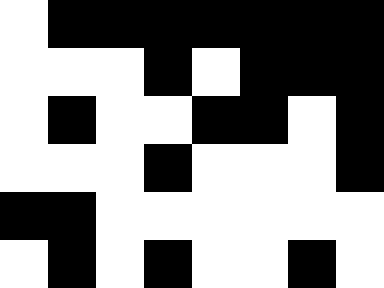[["white", "black", "black", "black", "black", "black", "black", "black"], ["white", "white", "white", "black", "white", "black", "black", "black"], ["white", "black", "white", "white", "black", "black", "white", "black"], ["white", "white", "white", "black", "white", "white", "white", "black"], ["black", "black", "white", "white", "white", "white", "white", "white"], ["white", "black", "white", "black", "white", "white", "black", "white"]]